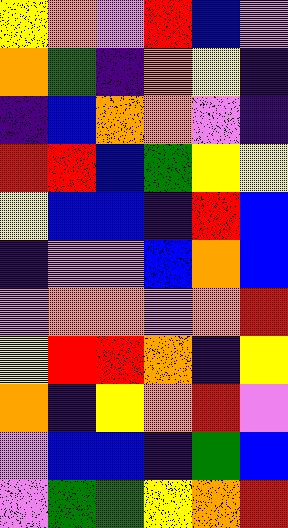[["yellow", "orange", "violet", "red", "blue", "violet"], ["orange", "green", "indigo", "orange", "yellow", "indigo"], ["indigo", "blue", "orange", "orange", "violet", "indigo"], ["red", "red", "blue", "green", "yellow", "yellow"], ["yellow", "blue", "blue", "indigo", "red", "blue"], ["indigo", "violet", "violet", "blue", "orange", "blue"], ["violet", "orange", "orange", "violet", "orange", "red"], ["yellow", "red", "red", "orange", "indigo", "yellow"], ["orange", "indigo", "yellow", "orange", "red", "violet"], ["violet", "blue", "blue", "indigo", "green", "blue"], ["violet", "green", "green", "yellow", "orange", "red"]]